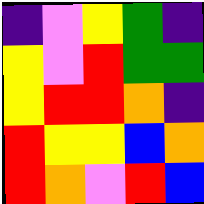[["indigo", "violet", "yellow", "green", "indigo"], ["yellow", "violet", "red", "green", "green"], ["yellow", "red", "red", "orange", "indigo"], ["red", "yellow", "yellow", "blue", "orange"], ["red", "orange", "violet", "red", "blue"]]